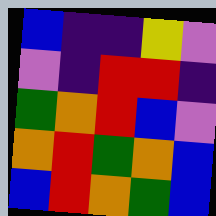[["blue", "indigo", "indigo", "yellow", "violet"], ["violet", "indigo", "red", "red", "indigo"], ["green", "orange", "red", "blue", "violet"], ["orange", "red", "green", "orange", "blue"], ["blue", "red", "orange", "green", "blue"]]